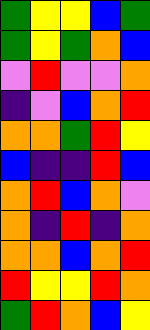[["green", "yellow", "yellow", "blue", "green"], ["green", "yellow", "green", "orange", "blue"], ["violet", "red", "violet", "violet", "orange"], ["indigo", "violet", "blue", "orange", "red"], ["orange", "orange", "green", "red", "yellow"], ["blue", "indigo", "indigo", "red", "blue"], ["orange", "red", "blue", "orange", "violet"], ["orange", "indigo", "red", "indigo", "orange"], ["orange", "orange", "blue", "orange", "red"], ["red", "yellow", "yellow", "red", "orange"], ["green", "red", "orange", "blue", "yellow"]]